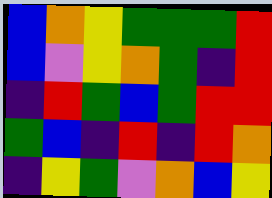[["blue", "orange", "yellow", "green", "green", "green", "red"], ["blue", "violet", "yellow", "orange", "green", "indigo", "red"], ["indigo", "red", "green", "blue", "green", "red", "red"], ["green", "blue", "indigo", "red", "indigo", "red", "orange"], ["indigo", "yellow", "green", "violet", "orange", "blue", "yellow"]]